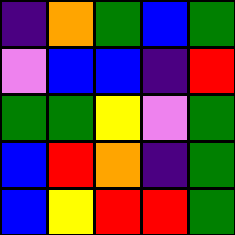[["indigo", "orange", "green", "blue", "green"], ["violet", "blue", "blue", "indigo", "red"], ["green", "green", "yellow", "violet", "green"], ["blue", "red", "orange", "indigo", "green"], ["blue", "yellow", "red", "red", "green"]]